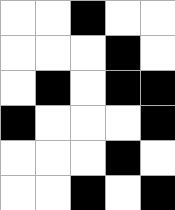[["white", "white", "black", "white", "white"], ["white", "white", "white", "black", "white"], ["white", "black", "white", "black", "black"], ["black", "white", "white", "white", "black"], ["white", "white", "white", "black", "white"], ["white", "white", "black", "white", "black"]]